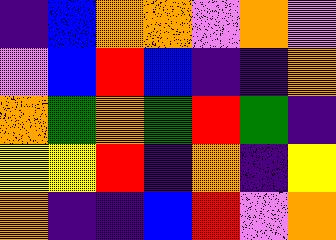[["indigo", "blue", "orange", "orange", "violet", "orange", "violet"], ["violet", "blue", "red", "blue", "indigo", "indigo", "orange"], ["orange", "green", "orange", "green", "red", "green", "indigo"], ["yellow", "yellow", "red", "indigo", "orange", "indigo", "yellow"], ["orange", "indigo", "indigo", "blue", "red", "violet", "orange"]]